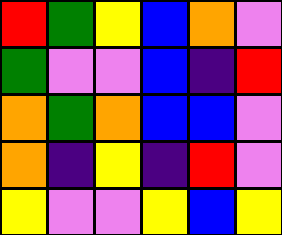[["red", "green", "yellow", "blue", "orange", "violet"], ["green", "violet", "violet", "blue", "indigo", "red"], ["orange", "green", "orange", "blue", "blue", "violet"], ["orange", "indigo", "yellow", "indigo", "red", "violet"], ["yellow", "violet", "violet", "yellow", "blue", "yellow"]]